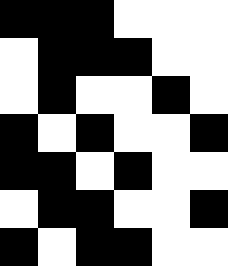[["black", "black", "black", "white", "white", "white"], ["white", "black", "black", "black", "white", "white"], ["white", "black", "white", "white", "black", "white"], ["black", "white", "black", "white", "white", "black"], ["black", "black", "white", "black", "white", "white"], ["white", "black", "black", "white", "white", "black"], ["black", "white", "black", "black", "white", "white"]]